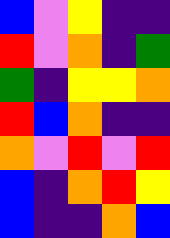[["blue", "violet", "yellow", "indigo", "indigo"], ["red", "violet", "orange", "indigo", "green"], ["green", "indigo", "yellow", "yellow", "orange"], ["red", "blue", "orange", "indigo", "indigo"], ["orange", "violet", "red", "violet", "red"], ["blue", "indigo", "orange", "red", "yellow"], ["blue", "indigo", "indigo", "orange", "blue"]]